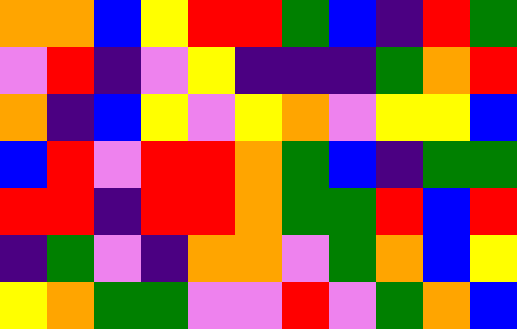[["orange", "orange", "blue", "yellow", "red", "red", "green", "blue", "indigo", "red", "green"], ["violet", "red", "indigo", "violet", "yellow", "indigo", "indigo", "indigo", "green", "orange", "red"], ["orange", "indigo", "blue", "yellow", "violet", "yellow", "orange", "violet", "yellow", "yellow", "blue"], ["blue", "red", "violet", "red", "red", "orange", "green", "blue", "indigo", "green", "green"], ["red", "red", "indigo", "red", "red", "orange", "green", "green", "red", "blue", "red"], ["indigo", "green", "violet", "indigo", "orange", "orange", "violet", "green", "orange", "blue", "yellow"], ["yellow", "orange", "green", "green", "violet", "violet", "red", "violet", "green", "orange", "blue"]]